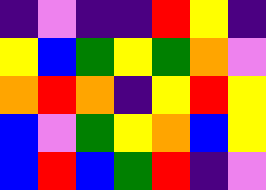[["indigo", "violet", "indigo", "indigo", "red", "yellow", "indigo"], ["yellow", "blue", "green", "yellow", "green", "orange", "violet"], ["orange", "red", "orange", "indigo", "yellow", "red", "yellow"], ["blue", "violet", "green", "yellow", "orange", "blue", "yellow"], ["blue", "red", "blue", "green", "red", "indigo", "violet"]]